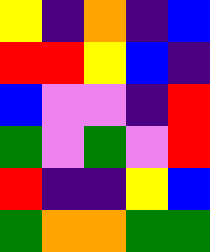[["yellow", "indigo", "orange", "indigo", "blue"], ["red", "red", "yellow", "blue", "indigo"], ["blue", "violet", "violet", "indigo", "red"], ["green", "violet", "green", "violet", "red"], ["red", "indigo", "indigo", "yellow", "blue"], ["green", "orange", "orange", "green", "green"]]